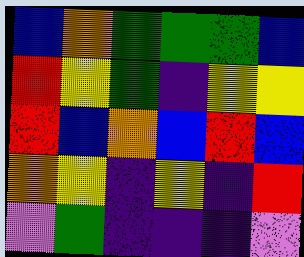[["blue", "orange", "green", "green", "green", "blue"], ["red", "yellow", "green", "indigo", "yellow", "yellow"], ["red", "blue", "orange", "blue", "red", "blue"], ["orange", "yellow", "indigo", "yellow", "indigo", "red"], ["violet", "green", "indigo", "indigo", "indigo", "violet"]]